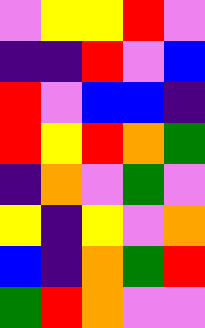[["violet", "yellow", "yellow", "red", "violet"], ["indigo", "indigo", "red", "violet", "blue"], ["red", "violet", "blue", "blue", "indigo"], ["red", "yellow", "red", "orange", "green"], ["indigo", "orange", "violet", "green", "violet"], ["yellow", "indigo", "yellow", "violet", "orange"], ["blue", "indigo", "orange", "green", "red"], ["green", "red", "orange", "violet", "violet"]]